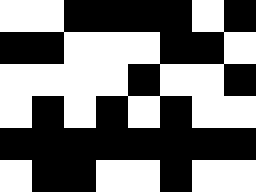[["white", "white", "black", "black", "black", "black", "white", "black"], ["black", "black", "white", "white", "white", "black", "black", "white"], ["white", "white", "white", "white", "black", "white", "white", "black"], ["white", "black", "white", "black", "white", "black", "white", "white"], ["black", "black", "black", "black", "black", "black", "black", "black"], ["white", "black", "black", "white", "white", "black", "white", "white"]]